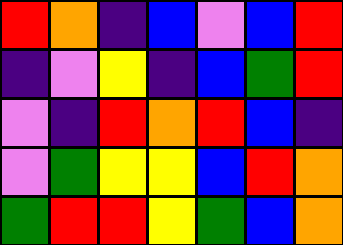[["red", "orange", "indigo", "blue", "violet", "blue", "red"], ["indigo", "violet", "yellow", "indigo", "blue", "green", "red"], ["violet", "indigo", "red", "orange", "red", "blue", "indigo"], ["violet", "green", "yellow", "yellow", "blue", "red", "orange"], ["green", "red", "red", "yellow", "green", "blue", "orange"]]